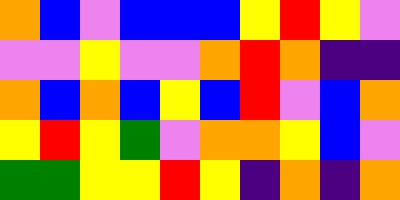[["orange", "blue", "violet", "blue", "blue", "blue", "yellow", "red", "yellow", "violet"], ["violet", "violet", "yellow", "violet", "violet", "orange", "red", "orange", "indigo", "indigo"], ["orange", "blue", "orange", "blue", "yellow", "blue", "red", "violet", "blue", "orange"], ["yellow", "red", "yellow", "green", "violet", "orange", "orange", "yellow", "blue", "violet"], ["green", "green", "yellow", "yellow", "red", "yellow", "indigo", "orange", "indigo", "orange"]]